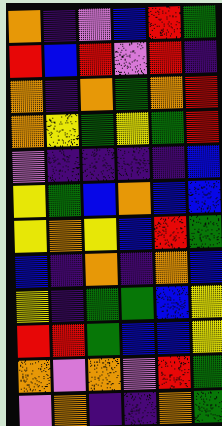[["orange", "indigo", "violet", "blue", "red", "green"], ["red", "blue", "red", "violet", "red", "indigo"], ["orange", "indigo", "orange", "green", "orange", "red"], ["orange", "yellow", "green", "yellow", "green", "red"], ["violet", "indigo", "indigo", "indigo", "indigo", "blue"], ["yellow", "green", "blue", "orange", "blue", "blue"], ["yellow", "orange", "yellow", "blue", "red", "green"], ["blue", "indigo", "orange", "indigo", "orange", "blue"], ["yellow", "indigo", "green", "green", "blue", "yellow"], ["red", "red", "green", "blue", "blue", "yellow"], ["orange", "violet", "orange", "violet", "red", "green"], ["violet", "orange", "indigo", "indigo", "orange", "green"]]